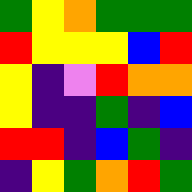[["green", "yellow", "orange", "green", "green", "green"], ["red", "yellow", "yellow", "yellow", "blue", "red"], ["yellow", "indigo", "violet", "red", "orange", "orange"], ["yellow", "indigo", "indigo", "green", "indigo", "blue"], ["red", "red", "indigo", "blue", "green", "indigo"], ["indigo", "yellow", "green", "orange", "red", "green"]]